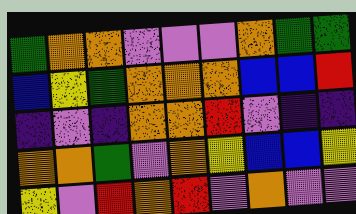[["green", "orange", "orange", "violet", "violet", "violet", "orange", "green", "green"], ["blue", "yellow", "green", "orange", "orange", "orange", "blue", "blue", "red"], ["indigo", "violet", "indigo", "orange", "orange", "red", "violet", "indigo", "indigo"], ["orange", "orange", "green", "violet", "orange", "yellow", "blue", "blue", "yellow"], ["yellow", "violet", "red", "orange", "red", "violet", "orange", "violet", "violet"]]